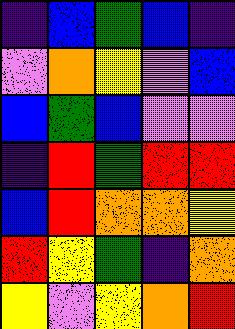[["indigo", "blue", "green", "blue", "indigo"], ["violet", "orange", "yellow", "violet", "blue"], ["blue", "green", "blue", "violet", "violet"], ["indigo", "red", "green", "red", "red"], ["blue", "red", "orange", "orange", "yellow"], ["red", "yellow", "green", "indigo", "orange"], ["yellow", "violet", "yellow", "orange", "red"]]